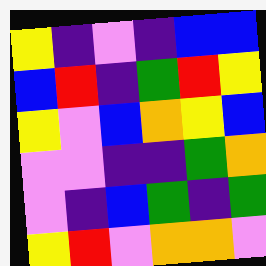[["yellow", "indigo", "violet", "indigo", "blue", "blue"], ["blue", "red", "indigo", "green", "red", "yellow"], ["yellow", "violet", "blue", "orange", "yellow", "blue"], ["violet", "violet", "indigo", "indigo", "green", "orange"], ["violet", "indigo", "blue", "green", "indigo", "green"], ["yellow", "red", "violet", "orange", "orange", "violet"]]